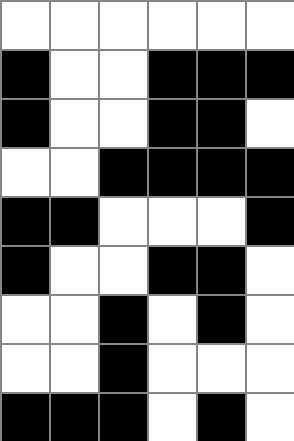[["white", "white", "white", "white", "white", "white"], ["black", "white", "white", "black", "black", "black"], ["black", "white", "white", "black", "black", "white"], ["white", "white", "black", "black", "black", "black"], ["black", "black", "white", "white", "white", "black"], ["black", "white", "white", "black", "black", "white"], ["white", "white", "black", "white", "black", "white"], ["white", "white", "black", "white", "white", "white"], ["black", "black", "black", "white", "black", "white"]]